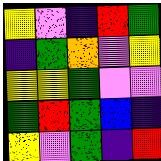[["yellow", "violet", "indigo", "red", "green"], ["indigo", "green", "orange", "violet", "yellow"], ["yellow", "yellow", "green", "violet", "violet"], ["green", "red", "green", "blue", "indigo"], ["yellow", "violet", "green", "indigo", "red"]]